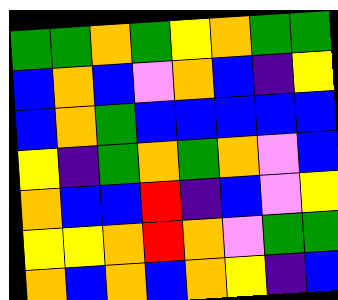[["green", "green", "orange", "green", "yellow", "orange", "green", "green"], ["blue", "orange", "blue", "violet", "orange", "blue", "indigo", "yellow"], ["blue", "orange", "green", "blue", "blue", "blue", "blue", "blue"], ["yellow", "indigo", "green", "orange", "green", "orange", "violet", "blue"], ["orange", "blue", "blue", "red", "indigo", "blue", "violet", "yellow"], ["yellow", "yellow", "orange", "red", "orange", "violet", "green", "green"], ["orange", "blue", "orange", "blue", "orange", "yellow", "indigo", "blue"]]